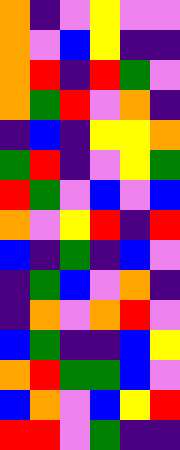[["orange", "indigo", "violet", "yellow", "violet", "violet"], ["orange", "violet", "blue", "yellow", "indigo", "indigo"], ["orange", "red", "indigo", "red", "green", "violet"], ["orange", "green", "red", "violet", "orange", "indigo"], ["indigo", "blue", "indigo", "yellow", "yellow", "orange"], ["green", "red", "indigo", "violet", "yellow", "green"], ["red", "green", "violet", "blue", "violet", "blue"], ["orange", "violet", "yellow", "red", "indigo", "red"], ["blue", "indigo", "green", "indigo", "blue", "violet"], ["indigo", "green", "blue", "violet", "orange", "indigo"], ["indigo", "orange", "violet", "orange", "red", "violet"], ["blue", "green", "indigo", "indigo", "blue", "yellow"], ["orange", "red", "green", "green", "blue", "violet"], ["blue", "orange", "violet", "blue", "yellow", "red"], ["red", "red", "violet", "green", "indigo", "indigo"]]